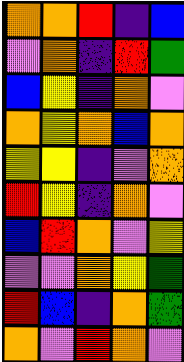[["orange", "orange", "red", "indigo", "blue"], ["violet", "orange", "indigo", "red", "green"], ["blue", "yellow", "indigo", "orange", "violet"], ["orange", "yellow", "orange", "blue", "orange"], ["yellow", "yellow", "indigo", "violet", "orange"], ["red", "yellow", "indigo", "orange", "violet"], ["blue", "red", "orange", "violet", "yellow"], ["violet", "violet", "orange", "yellow", "green"], ["red", "blue", "indigo", "orange", "green"], ["orange", "violet", "red", "orange", "violet"]]